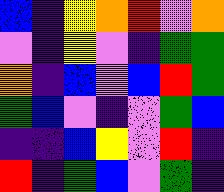[["blue", "indigo", "yellow", "orange", "red", "violet", "orange"], ["violet", "indigo", "yellow", "violet", "indigo", "green", "green"], ["orange", "indigo", "blue", "violet", "blue", "red", "green"], ["green", "blue", "violet", "indigo", "violet", "green", "blue"], ["indigo", "indigo", "blue", "yellow", "violet", "red", "indigo"], ["red", "indigo", "green", "blue", "violet", "green", "indigo"]]